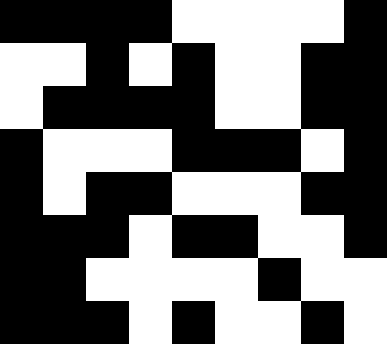[["black", "black", "black", "black", "white", "white", "white", "white", "black"], ["white", "white", "black", "white", "black", "white", "white", "black", "black"], ["white", "black", "black", "black", "black", "white", "white", "black", "black"], ["black", "white", "white", "white", "black", "black", "black", "white", "black"], ["black", "white", "black", "black", "white", "white", "white", "black", "black"], ["black", "black", "black", "white", "black", "black", "white", "white", "black"], ["black", "black", "white", "white", "white", "white", "black", "white", "white"], ["black", "black", "black", "white", "black", "white", "white", "black", "white"]]